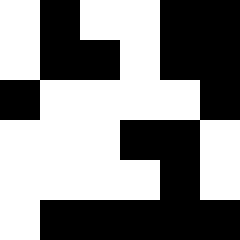[["white", "black", "white", "white", "black", "black"], ["white", "black", "black", "white", "black", "black"], ["black", "white", "white", "white", "white", "black"], ["white", "white", "white", "black", "black", "white"], ["white", "white", "white", "white", "black", "white"], ["white", "black", "black", "black", "black", "black"]]